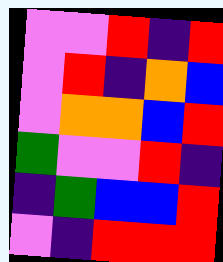[["violet", "violet", "red", "indigo", "red"], ["violet", "red", "indigo", "orange", "blue"], ["violet", "orange", "orange", "blue", "red"], ["green", "violet", "violet", "red", "indigo"], ["indigo", "green", "blue", "blue", "red"], ["violet", "indigo", "red", "red", "red"]]